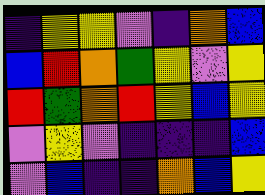[["indigo", "yellow", "yellow", "violet", "indigo", "orange", "blue"], ["blue", "red", "orange", "green", "yellow", "violet", "yellow"], ["red", "green", "orange", "red", "yellow", "blue", "yellow"], ["violet", "yellow", "violet", "indigo", "indigo", "indigo", "blue"], ["violet", "blue", "indigo", "indigo", "orange", "blue", "yellow"]]